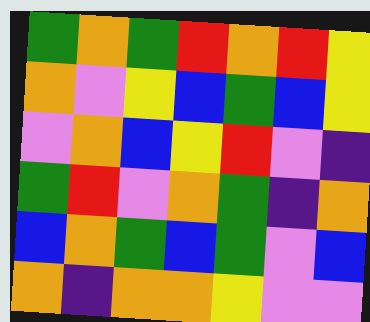[["green", "orange", "green", "red", "orange", "red", "yellow"], ["orange", "violet", "yellow", "blue", "green", "blue", "yellow"], ["violet", "orange", "blue", "yellow", "red", "violet", "indigo"], ["green", "red", "violet", "orange", "green", "indigo", "orange"], ["blue", "orange", "green", "blue", "green", "violet", "blue"], ["orange", "indigo", "orange", "orange", "yellow", "violet", "violet"]]